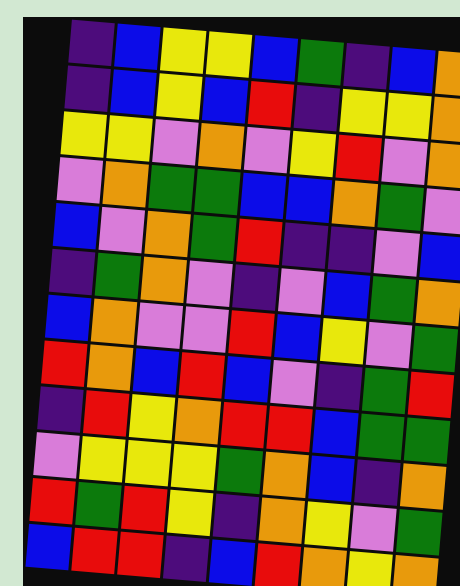[["indigo", "blue", "yellow", "yellow", "blue", "green", "indigo", "blue", "orange"], ["indigo", "blue", "yellow", "blue", "red", "indigo", "yellow", "yellow", "orange"], ["yellow", "yellow", "violet", "orange", "violet", "yellow", "red", "violet", "orange"], ["violet", "orange", "green", "green", "blue", "blue", "orange", "green", "violet"], ["blue", "violet", "orange", "green", "red", "indigo", "indigo", "violet", "blue"], ["indigo", "green", "orange", "violet", "indigo", "violet", "blue", "green", "orange"], ["blue", "orange", "violet", "violet", "red", "blue", "yellow", "violet", "green"], ["red", "orange", "blue", "red", "blue", "violet", "indigo", "green", "red"], ["indigo", "red", "yellow", "orange", "red", "red", "blue", "green", "green"], ["violet", "yellow", "yellow", "yellow", "green", "orange", "blue", "indigo", "orange"], ["red", "green", "red", "yellow", "indigo", "orange", "yellow", "violet", "green"], ["blue", "red", "red", "indigo", "blue", "red", "orange", "yellow", "orange"]]